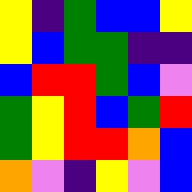[["yellow", "indigo", "green", "blue", "blue", "yellow"], ["yellow", "blue", "green", "green", "indigo", "indigo"], ["blue", "red", "red", "green", "blue", "violet"], ["green", "yellow", "red", "blue", "green", "red"], ["green", "yellow", "red", "red", "orange", "blue"], ["orange", "violet", "indigo", "yellow", "violet", "blue"]]